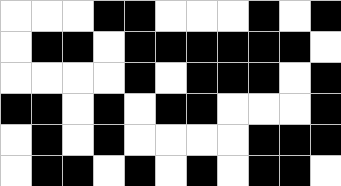[["white", "white", "white", "black", "black", "white", "white", "white", "black", "white", "black"], ["white", "black", "black", "white", "black", "black", "black", "black", "black", "black", "white"], ["white", "white", "white", "white", "black", "white", "black", "black", "black", "white", "black"], ["black", "black", "white", "black", "white", "black", "black", "white", "white", "white", "black"], ["white", "black", "white", "black", "white", "white", "white", "white", "black", "black", "black"], ["white", "black", "black", "white", "black", "white", "black", "white", "black", "black", "white"]]